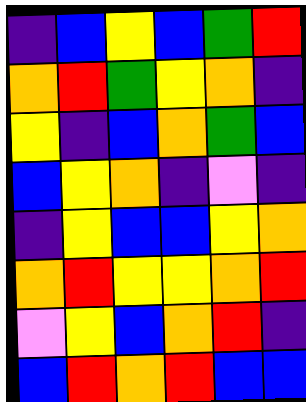[["indigo", "blue", "yellow", "blue", "green", "red"], ["orange", "red", "green", "yellow", "orange", "indigo"], ["yellow", "indigo", "blue", "orange", "green", "blue"], ["blue", "yellow", "orange", "indigo", "violet", "indigo"], ["indigo", "yellow", "blue", "blue", "yellow", "orange"], ["orange", "red", "yellow", "yellow", "orange", "red"], ["violet", "yellow", "blue", "orange", "red", "indigo"], ["blue", "red", "orange", "red", "blue", "blue"]]